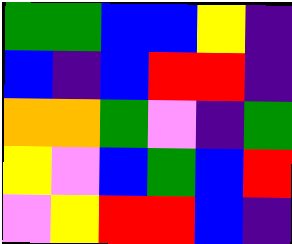[["green", "green", "blue", "blue", "yellow", "indigo"], ["blue", "indigo", "blue", "red", "red", "indigo"], ["orange", "orange", "green", "violet", "indigo", "green"], ["yellow", "violet", "blue", "green", "blue", "red"], ["violet", "yellow", "red", "red", "blue", "indigo"]]